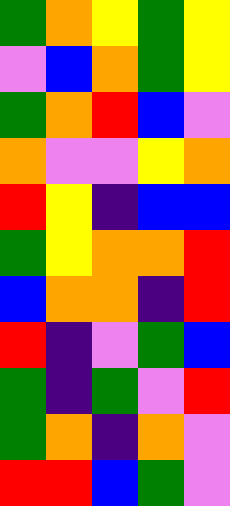[["green", "orange", "yellow", "green", "yellow"], ["violet", "blue", "orange", "green", "yellow"], ["green", "orange", "red", "blue", "violet"], ["orange", "violet", "violet", "yellow", "orange"], ["red", "yellow", "indigo", "blue", "blue"], ["green", "yellow", "orange", "orange", "red"], ["blue", "orange", "orange", "indigo", "red"], ["red", "indigo", "violet", "green", "blue"], ["green", "indigo", "green", "violet", "red"], ["green", "orange", "indigo", "orange", "violet"], ["red", "red", "blue", "green", "violet"]]